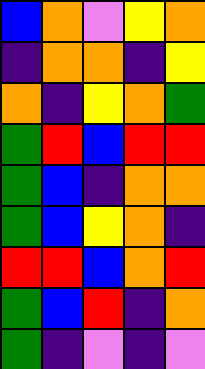[["blue", "orange", "violet", "yellow", "orange"], ["indigo", "orange", "orange", "indigo", "yellow"], ["orange", "indigo", "yellow", "orange", "green"], ["green", "red", "blue", "red", "red"], ["green", "blue", "indigo", "orange", "orange"], ["green", "blue", "yellow", "orange", "indigo"], ["red", "red", "blue", "orange", "red"], ["green", "blue", "red", "indigo", "orange"], ["green", "indigo", "violet", "indigo", "violet"]]